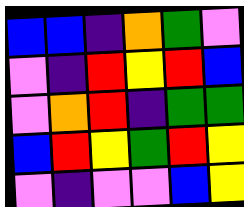[["blue", "blue", "indigo", "orange", "green", "violet"], ["violet", "indigo", "red", "yellow", "red", "blue"], ["violet", "orange", "red", "indigo", "green", "green"], ["blue", "red", "yellow", "green", "red", "yellow"], ["violet", "indigo", "violet", "violet", "blue", "yellow"]]